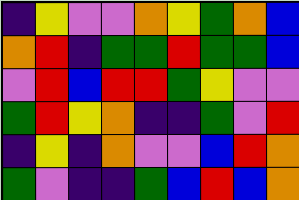[["indigo", "yellow", "violet", "violet", "orange", "yellow", "green", "orange", "blue"], ["orange", "red", "indigo", "green", "green", "red", "green", "green", "blue"], ["violet", "red", "blue", "red", "red", "green", "yellow", "violet", "violet"], ["green", "red", "yellow", "orange", "indigo", "indigo", "green", "violet", "red"], ["indigo", "yellow", "indigo", "orange", "violet", "violet", "blue", "red", "orange"], ["green", "violet", "indigo", "indigo", "green", "blue", "red", "blue", "orange"]]